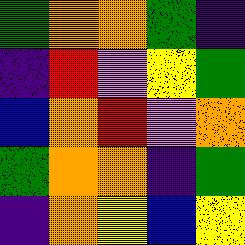[["green", "orange", "orange", "green", "indigo"], ["indigo", "red", "violet", "yellow", "green"], ["blue", "orange", "red", "violet", "orange"], ["green", "orange", "orange", "indigo", "green"], ["indigo", "orange", "yellow", "blue", "yellow"]]